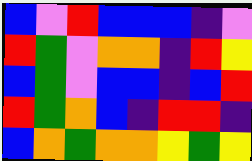[["blue", "violet", "red", "blue", "blue", "blue", "indigo", "violet"], ["red", "green", "violet", "orange", "orange", "indigo", "red", "yellow"], ["blue", "green", "violet", "blue", "blue", "indigo", "blue", "red"], ["red", "green", "orange", "blue", "indigo", "red", "red", "indigo"], ["blue", "orange", "green", "orange", "orange", "yellow", "green", "yellow"]]